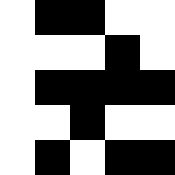[["white", "black", "black", "white", "white"], ["white", "white", "white", "black", "white"], ["white", "black", "black", "black", "black"], ["white", "white", "black", "white", "white"], ["white", "black", "white", "black", "black"]]